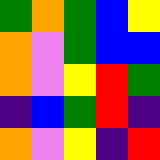[["green", "orange", "green", "blue", "yellow"], ["orange", "violet", "green", "blue", "blue"], ["orange", "violet", "yellow", "red", "green"], ["indigo", "blue", "green", "red", "indigo"], ["orange", "violet", "yellow", "indigo", "red"]]